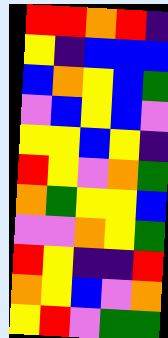[["red", "red", "orange", "red", "indigo"], ["yellow", "indigo", "blue", "blue", "blue"], ["blue", "orange", "yellow", "blue", "green"], ["violet", "blue", "yellow", "blue", "violet"], ["yellow", "yellow", "blue", "yellow", "indigo"], ["red", "yellow", "violet", "orange", "green"], ["orange", "green", "yellow", "yellow", "blue"], ["violet", "violet", "orange", "yellow", "green"], ["red", "yellow", "indigo", "indigo", "red"], ["orange", "yellow", "blue", "violet", "orange"], ["yellow", "red", "violet", "green", "green"]]